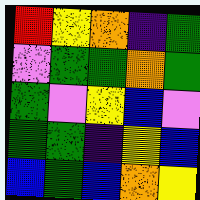[["red", "yellow", "orange", "indigo", "green"], ["violet", "green", "green", "orange", "green"], ["green", "violet", "yellow", "blue", "violet"], ["green", "green", "indigo", "yellow", "blue"], ["blue", "green", "blue", "orange", "yellow"]]